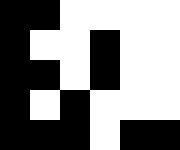[["black", "black", "white", "white", "white", "white"], ["black", "white", "white", "black", "white", "white"], ["black", "black", "white", "black", "white", "white"], ["black", "white", "black", "white", "white", "white"], ["black", "black", "black", "white", "black", "black"]]